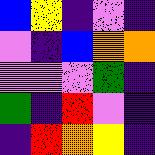[["blue", "yellow", "indigo", "violet", "indigo"], ["violet", "indigo", "blue", "orange", "orange"], ["violet", "violet", "violet", "green", "indigo"], ["green", "indigo", "red", "violet", "indigo"], ["indigo", "red", "orange", "yellow", "indigo"]]